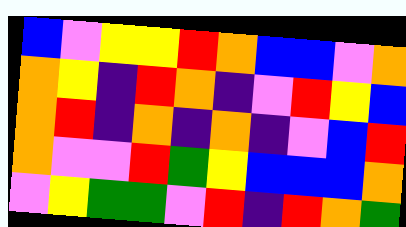[["blue", "violet", "yellow", "yellow", "red", "orange", "blue", "blue", "violet", "orange"], ["orange", "yellow", "indigo", "red", "orange", "indigo", "violet", "red", "yellow", "blue"], ["orange", "red", "indigo", "orange", "indigo", "orange", "indigo", "violet", "blue", "red"], ["orange", "violet", "violet", "red", "green", "yellow", "blue", "blue", "blue", "orange"], ["violet", "yellow", "green", "green", "violet", "red", "indigo", "red", "orange", "green"]]